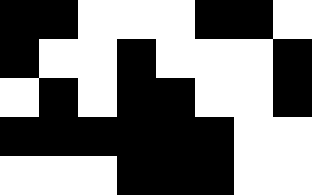[["black", "black", "white", "white", "white", "black", "black", "white"], ["black", "white", "white", "black", "white", "white", "white", "black"], ["white", "black", "white", "black", "black", "white", "white", "black"], ["black", "black", "black", "black", "black", "black", "white", "white"], ["white", "white", "white", "black", "black", "black", "white", "white"]]